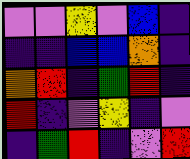[["violet", "violet", "yellow", "violet", "blue", "indigo"], ["indigo", "indigo", "blue", "blue", "orange", "indigo"], ["orange", "red", "indigo", "green", "red", "indigo"], ["red", "indigo", "violet", "yellow", "indigo", "violet"], ["indigo", "green", "red", "indigo", "violet", "red"]]